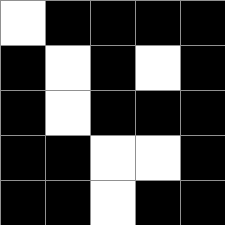[["white", "black", "black", "black", "black"], ["black", "white", "black", "white", "black"], ["black", "white", "black", "black", "black"], ["black", "black", "white", "white", "black"], ["black", "black", "white", "black", "black"]]